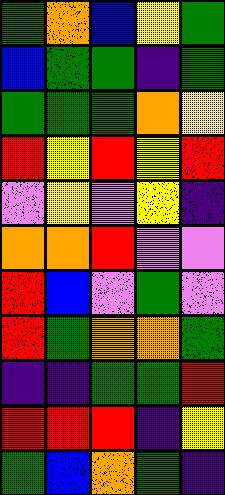[["green", "orange", "blue", "yellow", "green"], ["blue", "green", "green", "indigo", "green"], ["green", "green", "green", "orange", "yellow"], ["red", "yellow", "red", "yellow", "red"], ["violet", "yellow", "violet", "yellow", "indigo"], ["orange", "orange", "red", "violet", "violet"], ["red", "blue", "violet", "green", "violet"], ["red", "green", "orange", "orange", "green"], ["indigo", "indigo", "green", "green", "red"], ["red", "red", "red", "indigo", "yellow"], ["green", "blue", "orange", "green", "indigo"]]